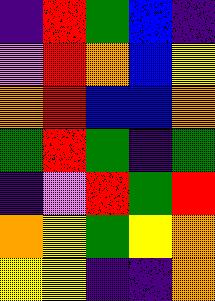[["indigo", "red", "green", "blue", "indigo"], ["violet", "red", "orange", "blue", "yellow"], ["orange", "red", "blue", "blue", "orange"], ["green", "red", "green", "indigo", "green"], ["indigo", "violet", "red", "green", "red"], ["orange", "yellow", "green", "yellow", "orange"], ["yellow", "yellow", "indigo", "indigo", "orange"]]